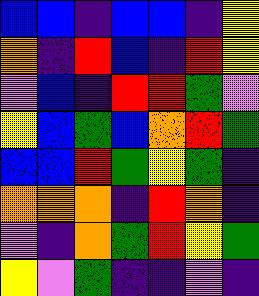[["blue", "blue", "indigo", "blue", "blue", "indigo", "yellow"], ["orange", "indigo", "red", "blue", "indigo", "red", "yellow"], ["violet", "blue", "indigo", "red", "red", "green", "violet"], ["yellow", "blue", "green", "blue", "orange", "red", "green"], ["blue", "blue", "red", "green", "yellow", "green", "indigo"], ["orange", "orange", "orange", "indigo", "red", "orange", "indigo"], ["violet", "indigo", "orange", "green", "red", "yellow", "green"], ["yellow", "violet", "green", "indigo", "indigo", "violet", "indigo"]]